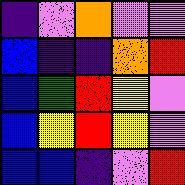[["indigo", "violet", "orange", "violet", "violet"], ["blue", "indigo", "indigo", "orange", "red"], ["blue", "green", "red", "yellow", "violet"], ["blue", "yellow", "red", "yellow", "violet"], ["blue", "blue", "indigo", "violet", "red"]]